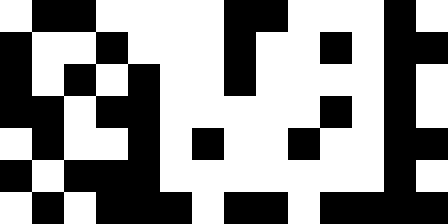[["white", "black", "black", "white", "white", "white", "white", "black", "black", "white", "white", "white", "black", "white"], ["black", "white", "white", "black", "white", "white", "white", "black", "white", "white", "black", "white", "black", "black"], ["black", "white", "black", "white", "black", "white", "white", "black", "white", "white", "white", "white", "black", "white"], ["black", "black", "white", "black", "black", "white", "white", "white", "white", "white", "black", "white", "black", "white"], ["white", "black", "white", "white", "black", "white", "black", "white", "white", "black", "white", "white", "black", "black"], ["black", "white", "black", "black", "black", "white", "white", "white", "white", "white", "white", "white", "black", "white"], ["white", "black", "white", "black", "black", "black", "white", "black", "black", "white", "black", "black", "black", "black"]]